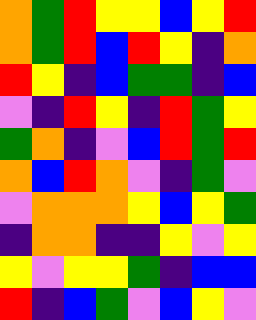[["orange", "green", "red", "yellow", "yellow", "blue", "yellow", "red"], ["orange", "green", "red", "blue", "red", "yellow", "indigo", "orange"], ["red", "yellow", "indigo", "blue", "green", "green", "indigo", "blue"], ["violet", "indigo", "red", "yellow", "indigo", "red", "green", "yellow"], ["green", "orange", "indigo", "violet", "blue", "red", "green", "red"], ["orange", "blue", "red", "orange", "violet", "indigo", "green", "violet"], ["violet", "orange", "orange", "orange", "yellow", "blue", "yellow", "green"], ["indigo", "orange", "orange", "indigo", "indigo", "yellow", "violet", "yellow"], ["yellow", "violet", "yellow", "yellow", "green", "indigo", "blue", "blue"], ["red", "indigo", "blue", "green", "violet", "blue", "yellow", "violet"]]